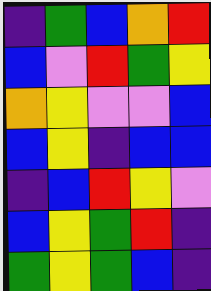[["indigo", "green", "blue", "orange", "red"], ["blue", "violet", "red", "green", "yellow"], ["orange", "yellow", "violet", "violet", "blue"], ["blue", "yellow", "indigo", "blue", "blue"], ["indigo", "blue", "red", "yellow", "violet"], ["blue", "yellow", "green", "red", "indigo"], ["green", "yellow", "green", "blue", "indigo"]]